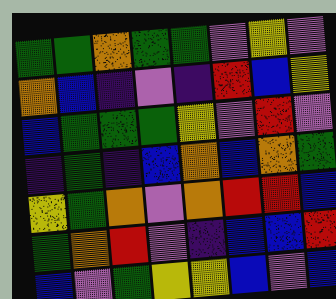[["green", "green", "orange", "green", "green", "violet", "yellow", "violet"], ["orange", "blue", "indigo", "violet", "indigo", "red", "blue", "yellow"], ["blue", "green", "green", "green", "yellow", "violet", "red", "violet"], ["indigo", "green", "indigo", "blue", "orange", "blue", "orange", "green"], ["yellow", "green", "orange", "violet", "orange", "red", "red", "blue"], ["green", "orange", "red", "violet", "indigo", "blue", "blue", "red"], ["blue", "violet", "green", "yellow", "yellow", "blue", "violet", "blue"]]